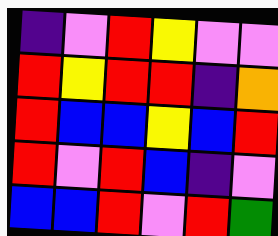[["indigo", "violet", "red", "yellow", "violet", "violet"], ["red", "yellow", "red", "red", "indigo", "orange"], ["red", "blue", "blue", "yellow", "blue", "red"], ["red", "violet", "red", "blue", "indigo", "violet"], ["blue", "blue", "red", "violet", "red", "green"]]